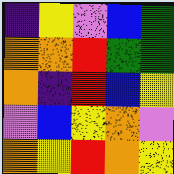[["indigo", "yellow", "violet", "blue", "green"], ["orange", "orange", "red", "green", "green"], ["orange", "indigo", "red", "blue", "yellow"], ["violet", "blue", "yellow", "orange", "violet"], ["orange", "yellow", "red", "orange", "yellow"]]